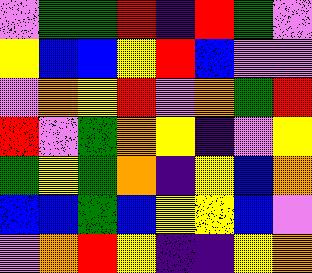[["violet", "green", "green", "red", "indigo", "red", "green", "violet"], ["yellow", "blue", "blue", "yellow", "red", "blue", "violet", "violet"], ["violet", "orange", "yellow", "red", "violet", "orange", "green", "red"], ["red", "violet", "green", "orange", "yellow", "indigo", "violet", "yellow"], ["green", "yellow", "green", "orange", "indigo", "yellow", "blue", "orange"], ["blue", "blue", "green", "blue", "yellow", "yellow", "blue", "violet"], ["violet", "orange", "red", "yellow", "indigo", "indigo", "yellow", "orange"]]